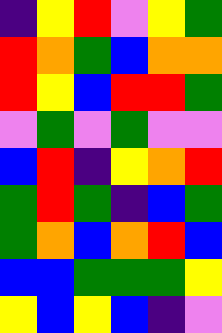[["indigo", "yellow", "red", "violet", "yellow", "green"], ["red", "orange", "green", "blue", "orange", "orange"], ["red", "yellow", "blue", "red", "red", "green"], ["violet", "green", "violet", "green", "violet", "violet"], ["blue", "red", "indigo", "yellow", "orange", "red"], ["green", "red", "green", "indigo", "blue", "green"], ["green", "orange", "blue", "orange", "red", "blue"], ["blue", "blue", "green", "green", "green", "yellow"], ["yellow", "blue", "yellow", "blue", "indigo", "violet"]]